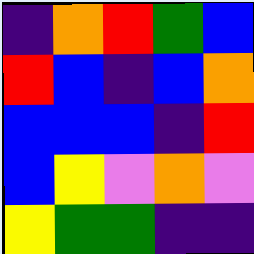[["indigo", "orange", "red", "green", "blue"], ["red", "blue", "indigo", "blue", "orange"], ["blue", "blue", "blue", "indigo", "red"], ["blue", "yellow", "violet", "orange", "violet"], ["yellow", "green", "green", "indigo", "indigo"]]